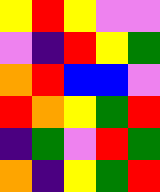[["yellow", "red", "yellow", "violet", "violet"], ["violet", "indigo", "red", "yellow", "green"], ["orange", "red", "blue", "blue", "violet"], ["red", "orange", "yellow", "green", "red"], ["indigo", "green", "violet", "red", "green"], ["orange", "indigo", "yellow", "green", "red"]]